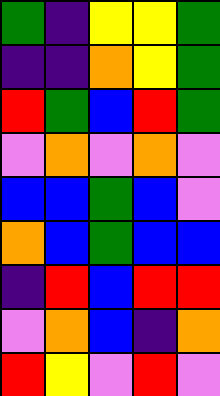[["green", "indigo", "yellow", "yellow", "green"], ["indigo", "indigo", "orange", "yellow", "green"], ["red", "green", "blue", "red", "green"], ["violet", "orange", "violet", "orange", "violet"], ["blue", "blue", "green", "blue", "violet"], ["orange", "blue", "green", "blue", "blue"], ["indigo", "red", "blue", "red", "red"], ["violet", "orange", "blue", "indigo", "orange"], ["red", "yellow", "violet", "red", "violet"]]